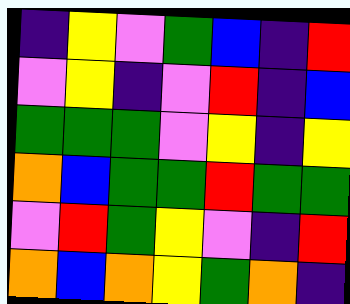[["indigo", "yellow", "violet", "green", "blue", "indigo", "red"], ["violet", "yellow", "indigo", "violet", "red", "indigo", "blue"], ["green", "green", "green", "violet", "yellow", "indigo", "yellow"], ["orange", "blue", "green", "green", "red", "green", "green"], ["violet", "red", "green", "yellow", "violet", "indigo", "red"], ["orange", "blue", "orange", "yellow", "green", "orange", "indigo"]]